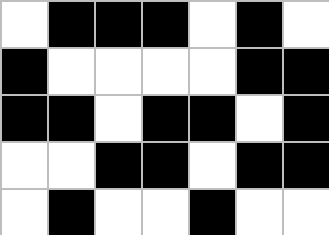[["white", "black", "black", "black", "white", "black", "white"], ["black", "white", "white", "white", "white", "black", "black"], ["black", "black", "white", "black", "black", "white", "black"], ["white", "white", "black", "black", "white", "black", "black"], ["white", "black", "white", "white", "black", "white", "white"]]